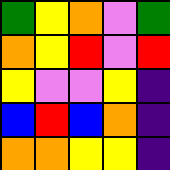[["green", "yellow", "orange", "violet", "green"], ["orange", "yellow", "red", "violet", "red"], ["yellow", "violet", "violet", "yellow", "indigo"], ["blue", "red", "blue", "orange", "indigo"], ["orange", "orange", "yellow", "yellow", "indigo"]]